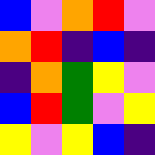[["blue", "violet", "orange", "red", "violet"], ["orange", "red", "indigo", "blue", "indigo"], ["indigo", "orange", "green", "yellow", "violet"], ["blue", "red", "green", "violet", "yellow"], ["yellow", "violet", "yellow", "blue", "indigo"]]